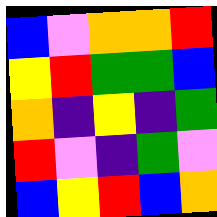[["blue", "violet", "orange", "orange", "red"], ["yellow", "red", "green", "green", "blue"], ["orange", "indigo", "yellow", "indigo", "green"], ["red", "violet", "indigo", "green", "violet"], ["blue", "yellow", "red", "blue", "orange"]]